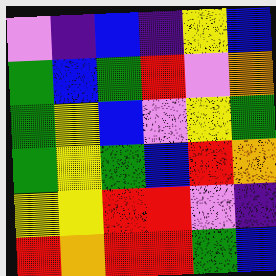[["violet", "indigo", "blue", "indigo", "yellow", "blue"], ["green", "blue", "green", "red", "violet", "orange"], ["green", "yellow", "blue", "violet", "yellow", "green"], ["green", "yellow", "green", "blue", "red", "orange"], ["yellow", "yellow", "red", "red", "violet", "indigo"], ["red", "orange", "red", "red", "green", "blue"]]